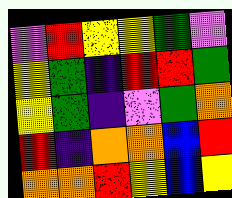[["violet", "red", "yellow", "yellow", "green", "violet"], ["yellow", "green", "indigo", "red", "red", "green"], ["yellow", "green", "indigo", "violet", "green", "orange"], ["red", "indigo", "orange", "orange", "blue", "red"], ["orange", "orange", "red", "yellow", "blue", "yellow"]]